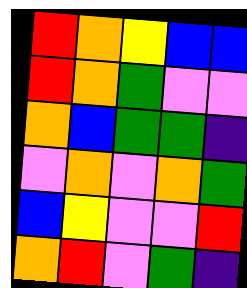[["red", "orange", "yellow", "blue", "blue"], ["red", "orange", "green", "violet", "violet"], ["orange", "blue", "green", "green", "indigo"], ["violet", "orange", "violet", "orange", "green"], ["blue", "yellow", "violet", "violet", "red"], ["orange", "red", "violet", "green", "indigo"]]